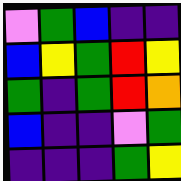[["violet", "green", "blue", "indigo", "indigo"], ["blue", "yellow", "green", "red", "yellow"], ["green", "indigo", "green", "red", "orange"], ["blue", "indigo", "indigo", "violet", "green"], ["indigo", "indigo", "indigo", "green", "yellow"]]